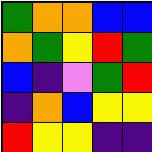[["green", "orange", "orange", "blue", "blue"], ["orange", "green", "yellow", "red", "green"], ["blue", "indigo", "violet", "green", "red"], ["indigo", "orange", "blue", "yellow", "yellow"], ["red", "yellow", "yellow", "indigo", "indigo"]]